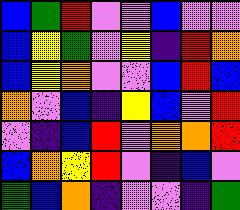[["blue", "green", "red", "violet", "violet", "blue", "violet", "violet"], ["blue", "yellow", "green", "violet", "yellow", "indigo", "red", "orange"], ["blue", "yellow", "orange", "violet", "violet", "blue", "red", "blue"], ["orange", "violet", "blue", "indigo", "yellow", "blue", "violet", "red"], ["violet", "indigo", "blue", "red", "violet", "orange", "orange", "red"], ["blue", "orange", "yellow", "red", "violet", "indigo", "blue", "violet"], ["green", "blue", "orange", "indigo", "violet", "violet", "indigo", "green"]]